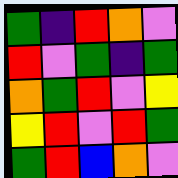[["green", "indigo", "red", "orange", "violet"], ["red", "violet", "green", "indigo", "green"], ["orange", "green", "red", "violet", "yellow"], ["yellow", "red", "violet", "red", "green"], ["green", "red", "blue", "orange", "violet"]]